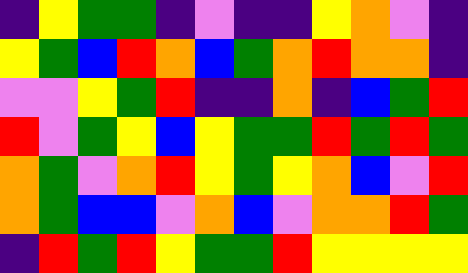[["indigo", "yellow", "green", "green", "indigo", "violet", "indigo", "indigo", "yellow", "orange", "violet", "indigo"], ["yellow", "green", "blue", "red", "orange", "blue", "green", "orange", "red", "orange", "orange", "indigo"], ["violet", "violet", "yellow", "green", "red", "indigo", "indigo", "orange", "indigo", "blue", "green", "red"], ["red", "violet", "green", "yellow", "blue", "yellow", "green", "green", "red", "green", "red", "green"], ["orange", "green", "violet", "orange", "red", "yellow", "green", "yellow", "orange", "blue", "violet", "red"], ["orange", "green", "blue", "blue", "violet", "orange", "blue", "violet", "orange", "orange", "red", "green"], ["indigo", "red", "green", "red", "yellow", "green", "green", "red", "yellow", "yellow", "yellow", "yellow"]]